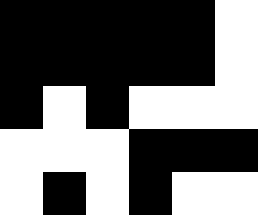[["black", "black", "black", "black", "black", "white"], ["black", "black", "black", "black", "black", "white"], ["black", "white", "black", "white", "white", "white"], ["white", "white", "white", "black", "black", "black"], ["white", "black", "white", "black", "white", "white"]]